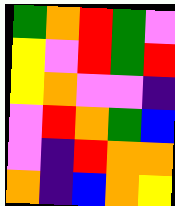[["green", "orange", "red", "green", "violet"], ["yellow", "violet", "red", "green", "red"], ["yellow", "orange", "violet", "violet", "indigo"], ["violet", "red", "orange", "green", "blue"], ["violet", "indigo", "red", "orange", "orange"], ["orange", "indigo", "blue", "orange", "yellow"]]